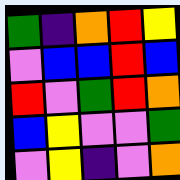[["green", "indigo", "orange", "red", "yellow"], ["violet", "blue", "blue", "red", "blue"], ["red", "violet", "green", "red", "orange"], ["blue", "yellow", "violet", "violet", "green"], ["violet", "yellow", "indigo", "violet", "orange"]]